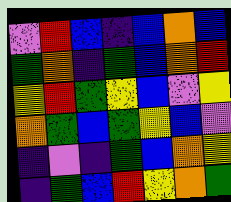[["violet", "red", "blue", "indigo", "blue", "orange", "blue"], ["green", "orange", "indigo", "green", "blue", "orange", "red"], ["yellow", "red", "green", "yellow", "blue", "violet", "yellow"], ["orange", "green", "blue", "green", "yellow", "blue", "violet"], ["indigo", "violet", "indigo", "green", "blue", "orange", "yellow"], ["indigo", "green", "blue", "red", "yellow", "orange", "green"]]